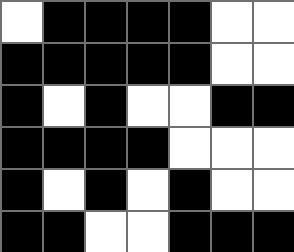[["white", "black", "black", "black", "black", "white", "white"], ["black", "black", "black", "black", "black", "white", "white"], ["black", "white", "black", "white", "white", "black", "black"], ["black", "black", "black", "black", "white", "white", "white"], ["black", "white", "black", "white", "black", "white", "white"], ["black", "black", "white", "white", "black", "black", "black"]]